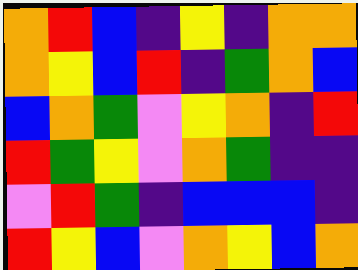[["orange", "red", "blue", "indigo", "yellow", "indigo", "orange", "orange"], ["orange", "yellow", "blue", "red", "indigo", "green", "orange", "blue"], ["blue", "orange", "green", "violet", "yellow", "orange", "indigo", "red"], ["red", "green", "yellow", "violet", "orange", "green", "indigo", "indigo"], ["violet", "red", "green", "indigo", "blue", "blue", "blue", "indigo"], ["red", "yellow", "blue", "violet", "orange", "yellow", "blue", "orange"]]